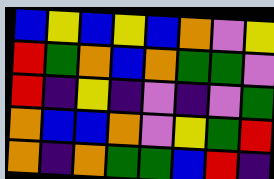[["blue", "yellow", "blue", "yellow", "blue", "orange", "violet", "yellow"], ["red", "green", "orange", "blue", "orange", "green", "green", "violet"], ["red", "indigo", "yellow", "indigo", "violet", "indigo", "violet", "green"], ["orange", "blue", "blue", "orange", "violet", "yellow", "green", "red"], ["orange", "indigo", "orange", "green", "green", "blue", "red", "indigo"]]